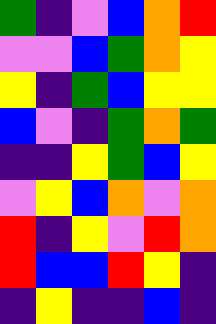[["green", "indigo", "violet", "blue", "orange", "red"], ["violet", "violet", "blue", "green", "orange", "yellow"], ["yellow", "indigo", "green", "blue", "yellow", "yellow"], ["blue", "violet", "indigo", "green", "orange", "green"], ["indigo", "indigo", "yellow", "green", "blue", "yellow"], ["violet", "yellow", "blue", "orange", "violet", "orange"], ["red", "indigo", "yellow", "violet", "red", "orange"], ["red", "blue", "blue", "red", "yellow", "indigo"], ["indigo", "yellow", "indigo", "indigo", "blue", "indigo"]]